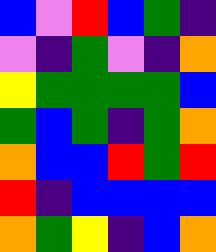[["blue", "violet", "red", "blue", "green", "indigo"], ["violet", "indigo", "green", "violet", "indigo", "orange"], ["yellow", "green", "green", "green", "green", "blue"], ["green", "blue", "green", "indigo", "green", "orange"], ["orange", "blue", "blue", "red", "green", "red"], ["red", "indigo", "blue", "blue", "blue", "blue"], ["orange", "green", "yellow", "indigo", "blue", "orange"]]